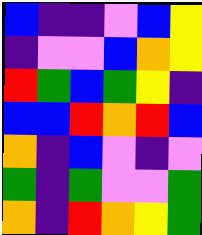[["blue", "indigo", "indigo", "violet", "blue", "yellow"], ["indigo", "violet", "violet", "blue", "orange", "yellow"], ["red", "green", "blue", "green", "yellow", "indigo"], ["blue", "blue", "red", "orange", "red", "blue"], ["orange", "indigo", "blue", "violet", "indigo", "violet"], ["green", "indigo", "green", "violet", "violet", "green"], ["orange", "indigo", "red", "orange", "yellow", "green"]]